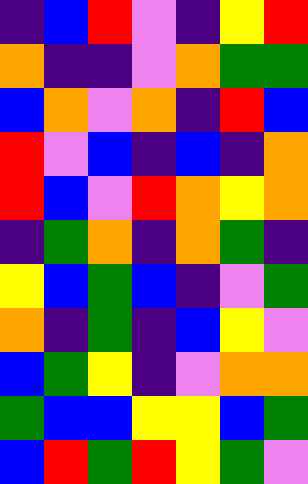[["indigo", "blue", "red", "violet", "indigo", "yellow", "red"], ["orange", "indigo", "indigo", "violet", "orange", "green", "green"], ["blue", "orange", "violet", "orange", "indigo", "red", "blue"], ["red", "violet", "blue", "indigo", "blue", "indigo", "orange"], ["red", "blue", "violet", "red", "orange", "yellow", "orange"], ["indigo", "green", "orange", "indigo", "orange", "green", "indigo"], ["yellow", "blue", "green", "blue", "indigo", "violet", "green"], ["orange", "indigo", "green", "indigo", "blue", "yellow", "violet"], ["blue", "green", "yellow", "indigo", "violet", "orange", "orange"], ["green", "blue", "blue", "yellow", "yellow", "blue", "green"], ["blue", "red", "green", "red", "yellow", "green", "violet"]]